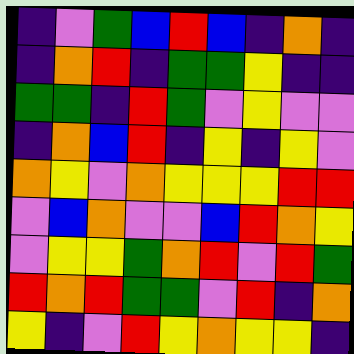[["indigo", "violet", "green", "blue", "red", "blue", "indigo", "orange", "indigo"], ["indigo", "orange", "red", "indigo", "green", "green", "yellow", "indigo", "indigo"], ["green", "green", "indigo", "red", "green", "violet", "yellow", "violet", "violet"], ["indigo", "orange", "blue", "red", "indigo", "yellow", "indigo", "yellow", "violet"], ["orange", "yellow", "violet", "orange", "yellow", "yellow", "yellow", "red", "red"], ["violet", "blue", "orange", "violet", "violet", "blue", "red", "orange", "yellow"], ["violet", "yellow", "yellow", "green", "orange", "red", "violet", "red", "green"], ["red", "orange", "red", "green", "green", "violet", "red", "indigo", "orange"], ["yellow", "indigo", "violet", "red", "yellow", "orange", "yellow", "yellow", "indigo"]]